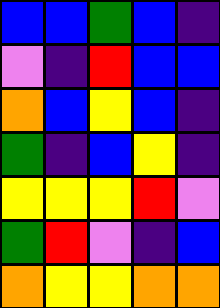[["blue", "blue", "green", "blue", "indigo"], ["violet", "indigo", "red", "blue", "blue"], ["orange", "blue", "yellow", "blue", "indigo"], ["green", "indigo", "blue", "yellow", "indigo"], ["yellow", "yellow", "yellow", "red", "violet"], ["green", "red", "violet", "indigo", "blue"], ["orange", "yellow", "yellow", "orange", "orange"]]